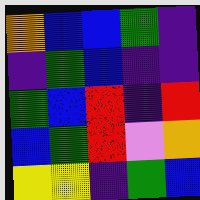[["orange", "blue", "blue", "green", "indigo"], ["indigo", "green", "blue", "indigo", "indigo"], ["green", "blue", "red", "indigo", "red"], ["blue", "green", "red", "violet", "orange"], ["yellow", "yellow", "indigo", "green", "blue"]]